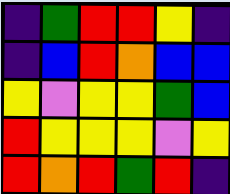[["indigo", "green", "red", "red", "yellow", "indigo"], ["indigo", "blue", "red", "orange", "blue", "blue"], ["yellow", "violet", "yellow", "yellow", "green", "blue"], ["red", "yellow", "yellow", "yellow", "violet", "yellow"], ["red", "orange", "red", "green", "red", "indigo"]]